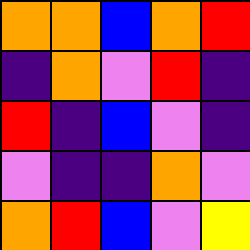[["orange", "orange", "blue", "orange", "red"], ["indigo", "orange", "violet", "red", "indigo"], ["red", "indigo", "blue", "violet", "indigo"], ["violet", "indigo", "indigo", "orange", "violet"], ["orange", "red", "blue", "violet", "yellow"]]